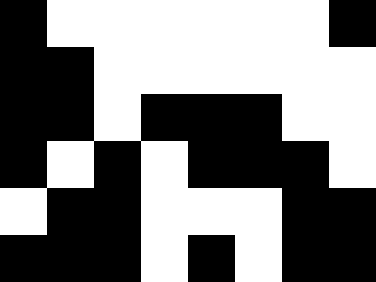[["black", "white", "white", "white", "white", "white", "white", "black"], ["black", "black", "white", "white", "white", "white", "white", "white"], ["black", "black", "white", "black", "black", "black", "white", "white"], ["black", "white", "black", "white", "black", "black", "black", "white"], ["white", "black", "black", "white", "white", "white", "black", "black"], ["black", "black", "black", "white", "black", "white", "black", "black"]]